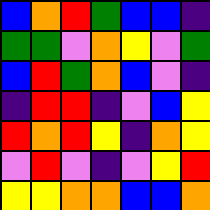[["blue", "orange", "red", "green", "blue", "blue", "indigo"], ["green", "green", "violet", "orange", "yellow", "violet", "green"], ["blue", "red", "green", "orange", "blue", "violet", "indigo"], ["indigo", "red", "red", "indigo", "violet", "blue", "yellow"], ["red", "orange", "red", "yellow", "indigo", "orange", "yellow"], ["violet", "red", "violet", "indigo", "violet", "yellow", "red"], ["yellow", "yellow", "orange", "orange", "blue", "blue", "orange"]]